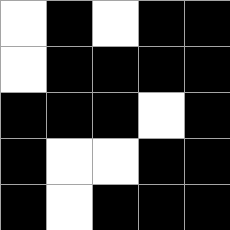[["white", "black", "white", "black", "black"], ["white", "black", "black", "black", "black"], ["black", "black", "black", "white", "black"], ["black", "white", "white", "black", "black"], ["black", "white", "black", "black", "black"]]